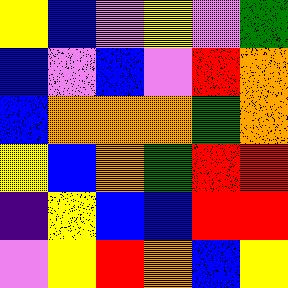[["yellow", "blue", "violet", "yellow", "violet", "green"], ["blue", "violet", "blue", "violet", "red", "orange"], ["blue", "orange", "orange", "orange", "green", "orange"], ["yellow", "blue", "orange", "green", "red", "red"], ["indigo", "yellow", "blue", "blue", "red", "red"], ["violet", "yellow", "red", "orange", "blue", "yellow"]]